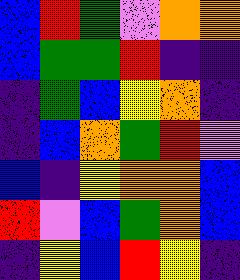[["blue", "red", "green", "violet", "orange", "orange"], ["blue", "green", "green", "red", "indigo", "indigo"], ["indigo", "green", "blue", "yellow", "orange", "indigo"], ["indigo", "blue", "orange", "green", "red", "violet"], ["blue", "indigo", "yellow", "orange", "orange", "blue"], ["red", "violet", "blue", "green", "orange", "blue"], ["indigo", "yellow", "blue", "red", "yellow", "indigo"]]